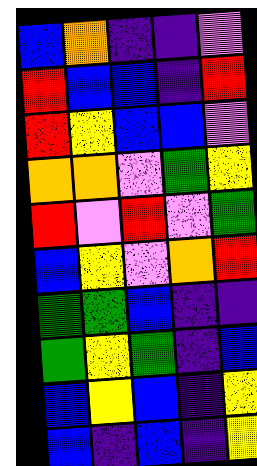[["blue", "orange", "indigo", "indigo", "violet"], ["red", "blue", "blue", "indigo", "red"], ["red", "yellow", "blue", "blue", "violet"], ["orange", "orange", "violet", "green", "yellow"], ["red", "violet", "red", "violet", "green"], ["blue", "yellow", "violet", "orange", "red"], ["green", "green", "blue", "indigo", "indigo"], ["green", "yellow", "green", "indigo", "blue"], ["blue", "yellow", "blue", "indigo", "yellow"], ["blue", "indigo", "blue", "indigo", "yellow"]]